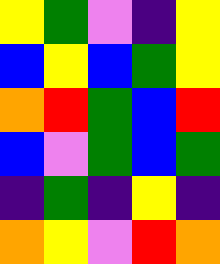[["yellow", "green", "violet", "indigo", "yellow"], ["blue", "yellow", "blue", "green", "yellow"], ["orange", "red", "green", "blue", "red"], ["blue", "violet", "green", "blue", "green"], ["indigo", "green", "indigo", "yellow", "indigo"], ["orange", "yellow", "violet", "red", "orange"]]